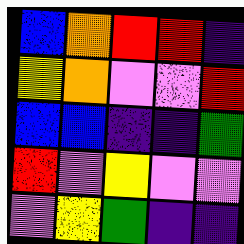[["blue", "orange", "red", "red", "indigo"], ["yellow", "orange", "violet", "violet", "red"], ["blue", "blue", "indigo", "indigo", "green"], ["red", "violet", "yellow", "violet", "violet"], ["violet", "yellow", "green", "indigo", "indigo"]]